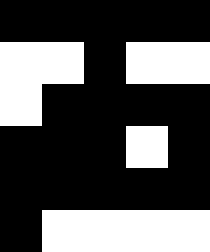[["black", "black", "black", "black", "black"], ["white", "white", "black", "white", "white"], ["white", "black", "black", "black", "black"], ["black", "black", "black", "white", "black"], ["black", "black", "black", "black", "black"], ["black", "white", "white", "white", "white"]]